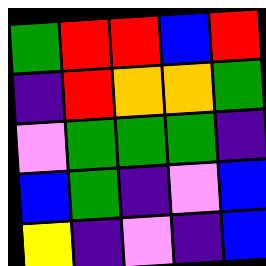[["green", "red", "red", "blue", "red"], ["indigo", "red", "orange", "orange", "green"], ["violet", "green", "green", "green", "indigo"], ["blue", "green", "indigo", "violet", "blue"], ["yellow", "indigo", "violet", "indigo", "blue"]]